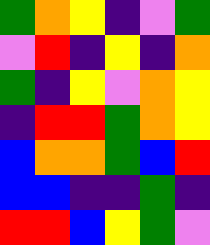[["green", "orange", "yellow", "indigo", "violet", "green"], ["violet", "red", "indigo", "yellow", "indigo", "orange"], ["green", "indigo", "yellow", "violet", "orange", "yellow"], ["indigo", "red", "red", "green", "orange", "yellow"], ["blue", "orange", "orange", "green", "blue", "red"], ["blue", "blue", "indigo", "indigo", "green", "indigo"], ["red", "red", "blue", "yellow", "green", "violet"]]